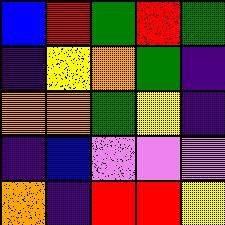[["blue", "red", "green", "red", "green"], ["indigo", "yellow", "orange", "green", "indigo"], ["orange", "orange", "green", "yellow", "indigo"], ["indigo", "blue", "violet", "violet", "violet"], ["orange", "indigo", "red", "red", "yellow"]]